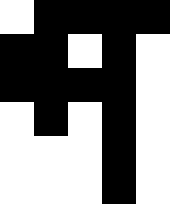[["white", "black", "black", "black", "black"], ["black", "black", "white", "black", "white"], ["black", "black", "black", "black", "white"], ["white", "black", "white", "black", "white"], ["white", "white", "white", "black", "white"], ["white", "white", "white", "black", "white"]]